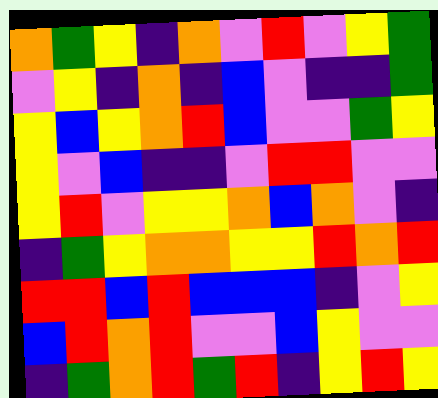[["orange", "green", "yellow", "indigo", "orange", "violet", "red", "violet", "yellow", "green"], ["violet", "yellow", "indigo", "orange", "indigo", "blue", "violet", "indigo", "indigo", "green"], ["yellow", "blue", "yellow", "orange", "red", "blue", "violet", "violet", "green", "yellow"], ["yellow", "violet", "blue", "indigo", "indigo", "violet", "red", "red", "violet", "violet"], ["yellow", "red", "violet", "yellow", "yellow", "orange", "blue", "orange", "violet", "indigo"], ["indigo", "green", "yellow", "orange", "orange", "yellow", "yellow", "red", "orange", "red"], ["red", "red", "blue", "red", "blue", "blue", "blue", "indigo", "violet", "yellow"], ["blue", "red", "orange", "red", "violet", "violet", "blue", "yellow", "violet", "violet"], ["indigo", "green", "orange", "red", "green", "red", "indigo", "yellow", "red", "yellow"]]